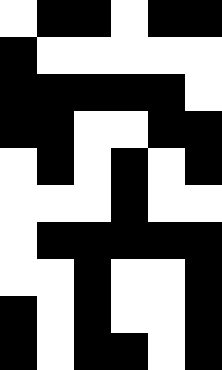[["white", "black", "black", "white", "black", "black"], ["black", "white", "white", "white", "white", "white"], ["black", "black", "black", "black", "black", "white"], ["black", "black", "white", "white", "black", "black"], ["white", "black", "white", "black", "white", "black"], ["white", "white", "white", "black", "white", "white"], ["white", "black", "black", "black", "black", "black"], ["white", "white", "black", "white", "white", "black"], ["black", "white", "black", "white", "white", "black"], ["black", "white", "black", "black", "white", "black"]]